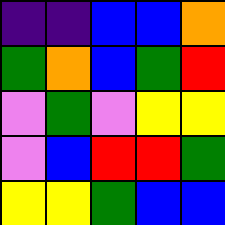[["indigo", "indigo", "blue", "blue", "orange"], ["green", "orange", "blue", "green", "red"], ["violet", "green", "violet", "yellow", "yellow"], ["violet", "blue", "red", "red", "green"], ["yellow", "yellow", "green", "blue", "blue"]]